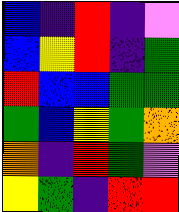[["blue", "indigo", "red", "indigo", "violet"], ["blue", "yellow", "red", "indigo", "green"], ["red", "blue", "blue", "green", "green"], ["green", "blue", "yellow", "green", "orange"], ["orange", "indigo", "red", "green", "violet"], ["yellow", "green", "indigo", "red", "red"]]